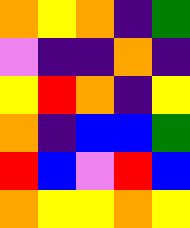[["orange", "yellow", "orange", "indigo", "green"], ["violet", "indigo", "indigo", "orange", "indigo"], ["yellow", "red", "orange", "indigo", "yellow"], ["orange", "indigo", "blue", "blue", "green"], ["red", "blue", "violet", "red", "blue"], ["orange", "yellow", "yellow", "orange", "yellow"]]